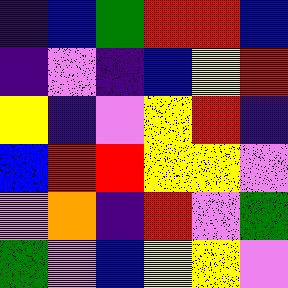[["indigo", "blue", "green", "red", "red", "blue"], ["indigo", "violet", "indigo", "blue", "yellow", "red"], ["yellow", "indigo", "violet", "yellow", "red", "indigo"], ["blue", "red", "red", "yellow", "yellow", "violet"], ["violet", "orange", "indigo", "red", "violet", "green"], ["green", "violet", "blue", "yellow", "yellow", "violet"]]